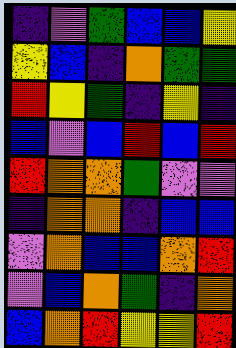[["indigo", "violet", "green", "blue", "blue", "yellow"], ["yellow", "blue", "indigo", "orange", "green", "green"], ["red", "yellow", "green", "indigo", "yellow", "indigo"], ["blue", "violet", "blue", "red", "blue", "red"], ["red", "orange", "orange", "green", "violet", "violet"], ["indigo", "orange", "orange", "indigo", "blue", "blue"], ["violet", "orange", "blue", "blue", "orange", "red"], ["violet", "blue", "orange", "green", "indigo", "orange"], ["blue", "orange", "red", "yellow", "yellow", "red"]]